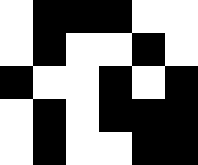[["white", "black", "black", "black", "white", "white"], ["white", "black", "white", "white", "black", "white"], ["black", "white", "white", "black", "white", "black"], ["white", "black", "white", "black", "black", "black"], ["white", "black", "white", "white", "black", "black"]]